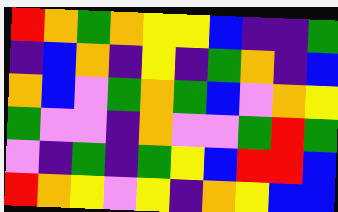[["red", "orange", "green", "orange", "yellow", "yellow", "blue", "indigo", "indigo", "green"], ["indigo", "blue", "orange", "indigo", "yellow", "indigo", "green", "orange", "indigo", "blue"], ["orange", "blue", "violet", "green", "orange", "green", "blue", "violet", "orange", "yellow"], ["green", "violet", "violet", "indigo", "orange", "violet", "violet", "green", "red", "green"], ["violet", "indigo", "green", "indigo", "green", "yellow", "blue", "red", "red", "blue"], ["red", "orange", "yellow", "violet", "yellow", "indigo", "orange", "yellow", "blue", "blue"]]